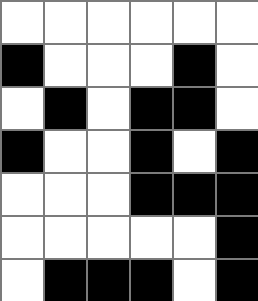[["white", "white", "white", "white", "white", "white"], ["black", "white", "white", "white", "black", "white"], ["white", "black", "white", "black", "black", "white"], ["black", "white", "white", "black", "white", "black"], ["white", "white", "white", "black", "black", "black"], ["white", "white", "white", "white", "white", "black"], ["white", "black", "black", "black", "white", "black"]]